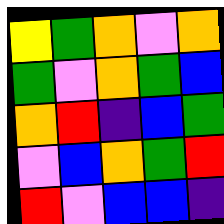[["yellow", "green", "orange", "violet", "orange"], ["green", "violet", "orange", "green", "blue"], ["orange", "red", "indigo", "blue", "green"], ["violet", "blue", "orange", "green", "red"], ["red", "violet", "blue", "blue", "indigo"]]